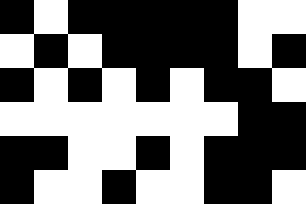[["black", "white", "black", "black", "black", "black", "black", "white", "white"], ["white", "black", "white", "black", "black", "black", "black", "white", "black"], ["black", "white", "black", "white", "black", "white", "black", "black", "white"], ["white", "white", "white", "white", "white", "white", "white", "black", "black"], ["black", "black", "white", "white", "black", "white", "black", "black", "black"], ["black", "white", "white", "black", "white", "white", "black", "black", "white"]]